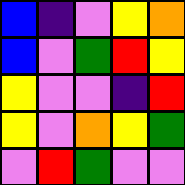[["blue", "indigo", "violet", "yellow", "orange"], ["blue", "violet", "green", "red", "yellow"], ["yellow", "violet", "violet", "indigo", "red"], ["yellow", "violet", "orange", "yellow", "green"], ["violet", "red", "green", "violet", "violet"]]